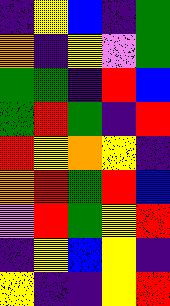[["indigo", "yellow", "blue", "indigo", "green"], ["orange", "indigo", "yellow", "violet", "green"], ["green", "green", "indigo", "red", "blue"], ["green", "red", "green", "indigo", "red"], ["red", "yellow", "orange", "yellow", "indigo"], ["orange", "red", "green", "red", "blue"], ["violet", "red", "green", "yellow", "red"], ["indigo", "yellow", "blue", "yellow", "indigo"], ["yellow", "indigo", "indigo", "yellow", "red"]]